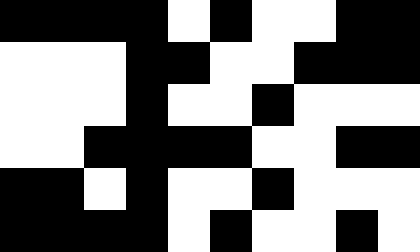[["black", "black", "black", "black", "white", "black", "white", "white", "black", "black"], ["white", "white", "white", "black", "black", "white", "white", "black", "black", "black"], ["white", "white", "white", "black", "white", "white", "black", "white", "white", "white"], ["white", "white", "black", "black", "black", "black", "white", "white", "black", "black"], ["black", "black", "white", "black", "white", "white", "black", "white", "white", "white"], ["black", "black", "black", "black", "white", "black", "white", "white", "black", "white"]]